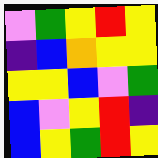[["violet", "green", "yellow", "red", "yellow"], ["indigo", "blue", "orange", "yellow", "yellow"], ["yellow", "yellow", "blue", "violet", "green"], ["blue", "violet", "yellow", "red", "indigo"], ["blue", "yellow", "green", "red", "yellow"]]